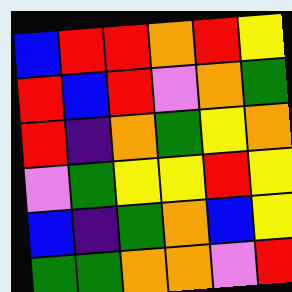[["blue", "red", "red", "orange", "red", "yellow"], ["red", "blue", "red", "violet", "orange", "green"], ["red", "indigo", "orange", "green", "yellow", "orange"], ["violet", "green", "yellow", "yellow", "red", "yellow"], ["blue", "indigo", "green", "orange", "blue", "yellow"], ["green", "green", "orange", "orange", "violet", "red"]]